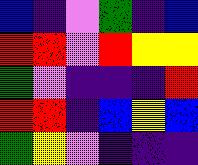[["blue", "indigo", "violet", "green", "indigo", "blue"], ["red", "red", "violet", "red", "yellow", "yellow"], ["green", "violet", "indigo", "indigo", "indigo", "red"], ["red", "red", "indigo", "blue", "yellow", "blue"], ["green", "yellow", "violet", "indigo", "indigo", "indigo"]]